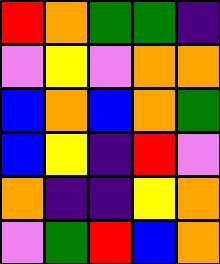[["red", "orange", "green", "green", "indigo"], ["violet", "yellow", "violet", "orange", "orange"], ["blue", "orange", "blue", "orange", "green"], ["blue", "yellow", "indigo", "red", "violet"], ["orange", "indigo", "indigo", "yellow", "orange"], ["violet", "green", "red", "blue", "orange"]]